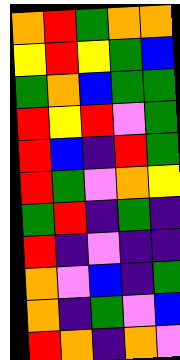[["orange", "red", "green", "orange", "orange"], ["yellow", "red", "yellow", "green", "blue"], ["green", "orange", "blue", "green", "green"], ["red", "yellow", "red", "violet", "green"], ["red", "blue", "indigo", "red", "green"], ["red", "green", "violet", "orange", "yellow"], ["green", "red", "indigo", "green", "indigo"], ["red", "indigo", "violet", "indigo", "indigo"], ["orange", "violet", "blue", "indigo", "green"], ["orange", "indigo", "green", "violet", "blue"], ["red", "orange", "indigo", "orange", "violet"]]